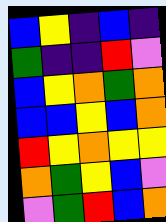[["blue", "yellow", "indigo", "blue", "indigo"], ["green", "indigo", "indigo", "red", "violet"], ["blue", "yellow", "orange", "green", "orange"], ["blue", "blue", "yellow", "blue", "orange"], ["red", "yellow", "orange", "yellow", "yellow"], ["orange", "green", "yellow", "blue", "violet"], ["violet", "green", "red", "blue", "orange"]]